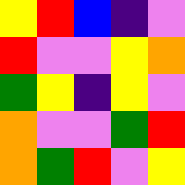[["yellow", "red", "blue", "indigo", "violet"], ["red", "violet", "violet", "yellow", "orange"], ["green", "yellow", "indigo", "yellow", "violet"], ["orange", "violet", "violet", "green", "red"], ["orange", "green", "red", "violet", "yellow"]]